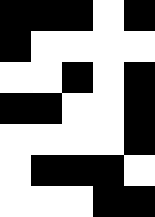[["black", "black", "black", "white", "black"], ["black", "white", "white", "white", "white"], ["white", "white", "black", "white", "black"], ["black", "black", "white", "white", "black"], ["white", "white", "white", "white", "black"], ["white", "black", "black", "black", "white"], ["white", "white", "white", "black", "black"]]